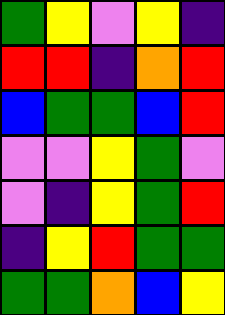[["green", "yellow", "violet", "yellow", "indigo"], ["red", "red", "indigo", "orange", "red"], ["blue", "green", "green", "blue", "red"], ["violet", "violet", "yellow", "green", "violet"], ["violet", "indigo", "yellow", "green", "red"], ["indigo", "yellow", "red", "green", "green"], ["green", "green", "orange", "blue", "yellow"]]